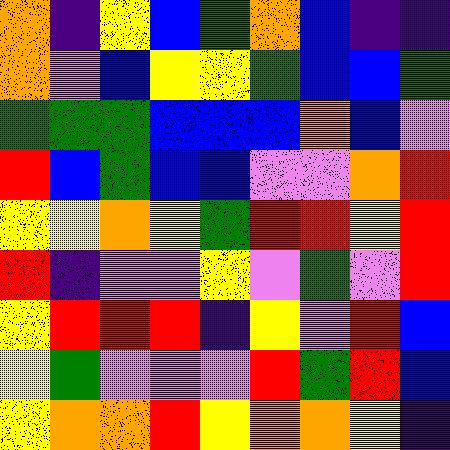[["orange", "indigo", "yellow", "blue", "green", "orange", "blue", "indigo", "indigo"], ["orange", "violet", "blue", "yellow", "yellow", "green", "blue", "blue", "green"], ["green", "green", "green", "blue", "blue", "blue", "orange", "blue", "violet"], ["red", "blue", "green", "blue", "blue", "violet", "violet", "orange", "red"], ["yellow", "yellow", "orange", "yellow", "green", "red", "red", "yellow", "red"], ["red", "indigo", "violet", "violet", "yellow", "violet", "green", "violet", "red"], ["yellow", "red", "red", "red", "indigo", "yellow", "violet", "red", "blue"], ["yellow", "green", "violet", "violet", "violet", "red", "green", "red", "blue"], ["yellow", "orange", "orange", "red", "yellow", "orange", "orange", "yellow", "indigo"]]